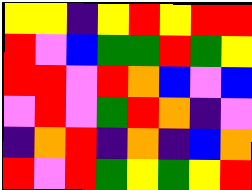[["yellow", "yellow", "indigo", "yellow", "red", "yellow", "red", "red"], ["red", "violet", "blue", "green", "green", "red", "green", "yellow"], ["red", "red", "violet", "red", "orange", "blue", "violet", "blue"], ["violet", "red", "violet", "green", "red", "orange", "indigo", "violet"], ["indigo", "orange", "red", "indigo", "orange", "indigo", "blue", "orange"], ["red", "violet", "red", "green", "yellow", "green", "yellow", "red"]]